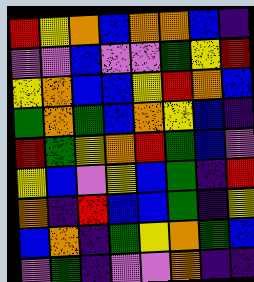[["red", "yellow", "orange", "blue", "orange", "orange", "blue", "indigo"], ["violet", "violet", "blue", "violet", "violet", "green", "yellow", "red"], ["yellow", "orange", "blue", "blue", "yellow", "red", "orange", "blue"], ["green", "orange", "green", "blue", "orange", "yellow", "blue", "indigo"], ["red", "green", "yellow", "orange", "red", "green", "blue", "violet"], ["yellow", "blue", "violet", "yellow", "blue", "green", "indigo", "red"], ["orange", "indigo", "red", "blue", "blue", "green", "indigo", "yellow"], ["blue", "orange", "indigo", "green", "yellow", "orange", "green", "blue"], ["violet", "green", "indigo", "violet", "violet", "orange", "indigo", "indigo"]]